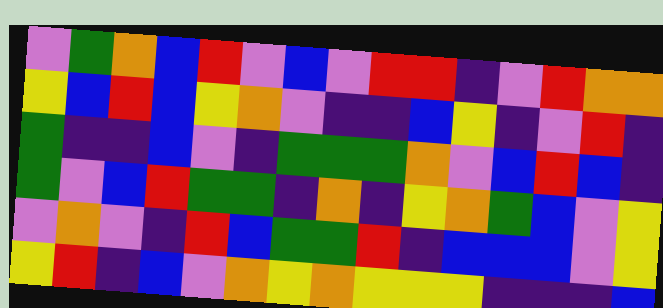[["violet", "green", "orange", "blue", "red", "violet", "blue", "violet", "red", "red", "indigo", "violet", "red", "orange", "orange"], ["yellow", "blue", "red", "blue", "yellow", "orange", "violet", "indigo", "indigo", "blue", "yellow", "indigo", "violet", "red", "indigo"], ["green", "indigo", "indigo", "blue", "violet", "indigo", "green", "green", "green", "orange", "violet", "blue", "red", "blue", "indigo"], ["green", "violet", "blue", "red", "green", "green", "indigo", "orange", "indigo", "yellow", "orange", "green", "blue", "violet", "yellow"], ["violet", "orange", "violet", "indigo", "red", "blue", "green", "green", "red", "indigo", "blue", "blue", "blue", "violet", "yellow"], ["yellow", "red", "indigo", "blue", "violet", "orange", "yellow", "orange", "yellow", "yellow", "yellow", "indigo", "indigo", "indigo", "blue"]]